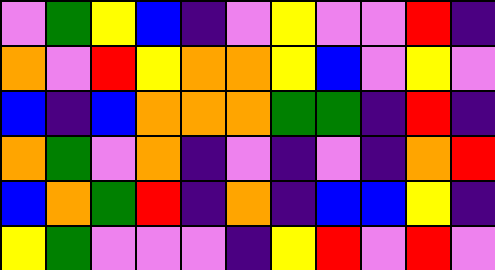[["violet", "green", "yellow", "blue", "indigo", "violet", "yellow", "violet", "violet", "red", "indigo"], ["orange", "violet", "red", "yellow", "orange", "orange", "yellow", "blue", "violet", "yellow", "violet"], ["blue", "indigo", "blue", "orange", "orange", "orange", "green", "green", "indigo", "red", "indigo"], ["orange", "green", "violet", "orange", "indigo", "violet", "indigo", "violet", "indigo", "orange", "red"], ["blue", "orange", "green", "red", "indigo", "orange", "indigo", "blue", "blue", "yellow", "indigo"], ["yellow", "green", "violet", "violet", "violet", "indigo", "yellow", "red", "violet", "red", "violet"]]